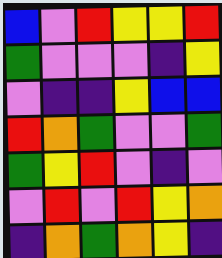[["blue", "violet", "red", "yellow", "yellow", "red"], ["green", "violet", "violet", "violet", "indigo", "yellow"], ["violet", "indigo", "indigo", "yellow", "blue", "blue"], ["red", "orange", "green", "violet", "violet", "green"], ["green", "yellow", "red", "violet", "indigo", "violet"], ["violet", "red", "violet", "red", "yellow", "orange"], ["indigo", "orange", "green", "orange", "yellow", "indigo"]]